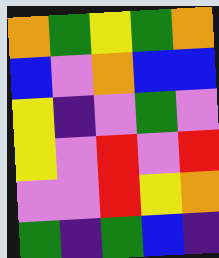[["orange", "green", "yellow", "green", "orange"], ["blue", "violet", "orange", "blue", "blue"], ["yellow", "indigo", "violet", "green", "violet"], ["yellow", "violet", "red", "violet", "red"], ["violet", "violet", "red", "yellow", "orange"], ["green", "indigo", "green", "blue", "indigo"]]